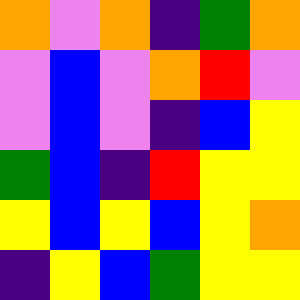[["orange", "violet", "orange", "indigo", "green", "orange"], ["violet", "blue", "violet", "orange", "red", "violet"], ["violet", "blue", "violet", "indigo", "blue", "yellow"], ["green", "blue", "indigo", "red", "yellow", "yellow"], ["yellow", "blue", "yellow", "blue", "yellow", "orange"], ["indigo", "yellow", "blue", "green", "yellow", "yellow"]]